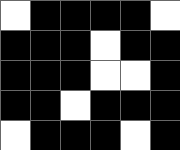[["white", "black", "black", "black", "black", "white"], ["black", "black", "black", "white", "black", "black"], ["black", "black", "black", "white", "white", "black"], ["black", "black", "white", "black", "black", "black"], ["white", "black", "black", "black", "white", "black"]]